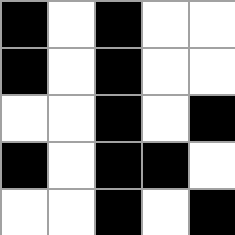[["black", "white", "black", "white", "white"], ["black", "white", "black", "white", "white"], ["white", "white", "black", "white", "black"], ["black", "white", "black", "black", "white"], ["white", "white", "black", "white", "black"]]